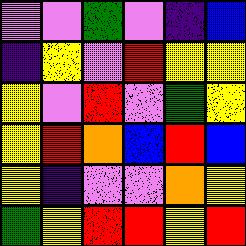[["violet", "violet", "green", "violet", "indigo", "blue"], ["indigo", "yellow", "violet", "red", "yellow", "yellow"], ["yellow", "violet", "red", "violet", "green", "yellow"], ["yellow", "red", "orange", "blue", "red", "blue"], ["yellow", "indigo", "violet", "violet", "orange", "yellow"], ["green", "yellow", "red", "red", "yellow", "red"]]